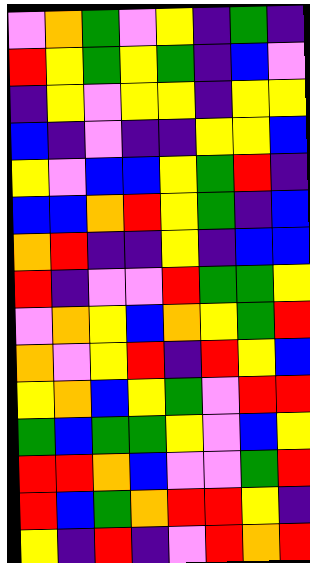[["violet", "orange", "green", "violet", "yellow", "indigo", "green", "indigo"], ["red", "yellow", "green", "yellow", "green", "indigo", "blue", "violet"], ["indigo", "yellow", "violet", "yellow", "yellow", "indigo", "yellow", "yellow"], ["blue", "indigo", "violet", "indigo", "indigo", "yellow", "yellow", "blue"], ["yellow", "violet", "blue", "blue", "yellow", "green", "red", "indigo"], ["blue", "blue", "orange", "red", "yellow", "green", "indigo", "blue"], ["orange", "red", "indigo", "indigo", "yellow", "indigo", "blue", "blue"], ["red", "indigo", "violet", "violet", "red", "green", "green", "yellow"], ["violet", "orange", "yellow", "blue", "orange", "yellow", "green", "red"], ["orange", "violet", "yellow", "red", "indigo", "red", "yellow", "blue"], ["yellow", "orange", "blue", "yellow", "green", "violet", "red", "red"], ["green", "blue", "green", "green", "yellow", "violet", "blue", "yellow"], ["red", "red", "orange", "blue", "violet", "violet", "green", "red"], ["red", "blue", "green", "orange", "red", "red", "yellow", "indigo"], ["yellow", "indigo", "red", "indigo", "violet", "red", "orange", "red"]]